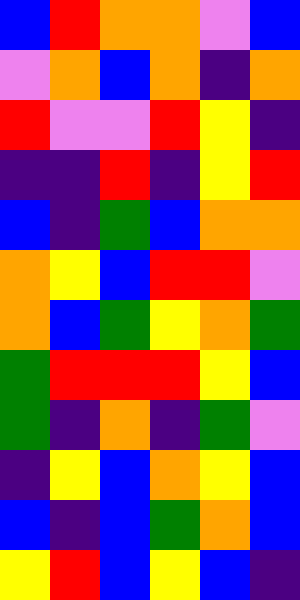[["blue", "red", "orange", "orange", "violet", "blue"], ["violet", "orange", "blue", "orange", "indigo", "orange"], ["red", "violet", "violet", "red", "yellow", "indigo"], ["indigo", "indigo", "red", "indigo", "yellow", "red"], ["blue", "indigo", "green", "blue", "orange", "orange"], ["orange", "yellow", "blue", "red", "red", "violet"], ["orange", "blue", "green", "yellow", "orange", "green"], ["green", "red", "red", "red", "yellow", "blue"], ["green", "indigo", "orange", "indigo", "green", "violet"], ["indigo", "yellow", "blue", "orange", "yellow", "blue"], ["blue", "indigo", "blue", "green", "orange", "blue"], ["yellow", "red", "blue", "yellow", "blue", "indigo"]]